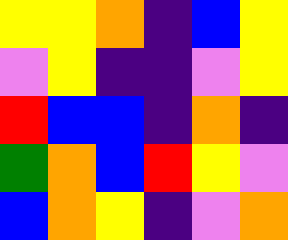[["yellow", "yellow", "orange", "indigo", "blue", "yellow"], ["violet", "yellow", "indigo", "indigo", "violet", "yellow"], ["red", "blue", "blue", "indigo", "orange", "indigo"], ["green", "orange", "blue", "red", "yellow", "violet"], ["blue", "orange", "yellow", "indigo", "violet", "orange"]]